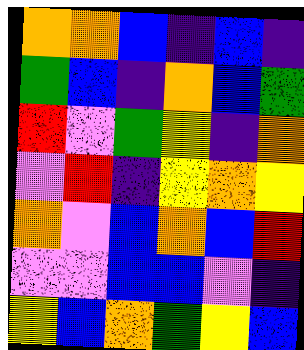[["orange", "orange", "blue", "indigo", "blue", "indigo"], ["green", "blue", "indigo", "orange", "blue", "green"], ["red", "violet", "green", "yellow", "indigo", "orange"], ["violet", "red", "indigo", "yellow", "orange", "yellow"], ["orange", "violet", "blue", "orange", "blue", "red"], ["violet", "violet", "blue", "blue", "violet", "indigo"], ["yellow", "blue", "orange", "green", "yellow", "blue"]]